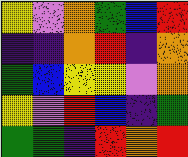[["yellow", "violet", "orange", "green", "blue", "red"], ["indigo", "indigo", "orange", "red", "indigo", "orange"], ["green", "blue", "yellow", "yellow", "violet", "orange"], ["yellow", "violet", "red", "blue", "indigo", "green"], ["green", "green", "indigo", "red", "orange", "red"]]